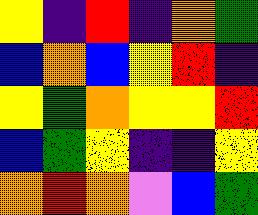[["yellow", "indigo", "red", "indigo", "orange", "green"], ["blue", "orange", "blue", "yellow", "red", "indigo"], ["yellow", "green", "orange", "yellow", "yellow", "red"], ["blue", "green", "yellow", "indigo", "indigo", "yellow"], ["orange", "red", "orange", "violet", "blue", "green"]]